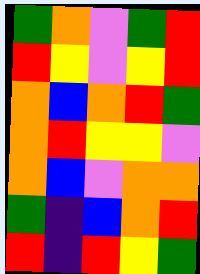[["green", "orange", "violet", "green", "red"], ["red", "yellow", "violet", "yellow", "red"], ["orange", "blue", "orange", "red", "green"], ["orange", "red", "yellow", "yellow", "violet"], ["orange", "blue", "violet", "orange", "orange"], ["green", "indigo", "blue", "orange", "red"], ["red", "indigo", "red", "yellow", "green"]]